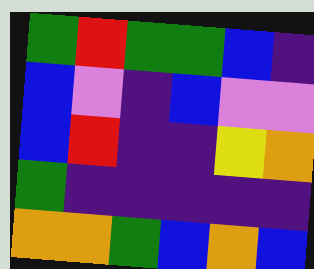[["green", "red", "green", "green", "blue", "indigo"], ["blue", "violet", "indigo", "blue", "violet", "violet"], ["blue", "red", "indigo", "indigo", "yellow", "orange"], ["green", "indigo", "indigo", "indigo", "indigo", "indigo"], ["orange", "orange", "green", "blue", "orange", "blue"]]